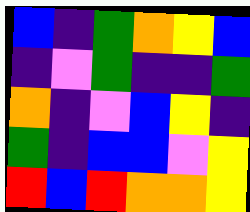[["blue", "indigo", "green", "orange", "yellow", "blue"], ["indigo", "violet", "green", "indigo", "indigo", "green"], ["orange", "indigo", "violet", "blue", "yellow", "indigo"], ["green", "indigo", "blue", "blue", "violet", "yellow"], ["red", "blue", "red", "orange", "orange", "yellow"]]